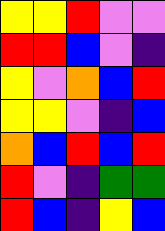[["yellow", "yellow", "red", "violet", "violet"], ["red", "red", "blue", "violet", "indigo"], ["yellow", "violet", "orange", "blue", "red"], ["yellow", "yellow", "violet", "indigo", "blue"], ["orange", "blue", "red", "blue", "red"], ["red", "violet", "indigo", "green", "green"], ["red", "blue", "indigo", "yellow", "blue"]]